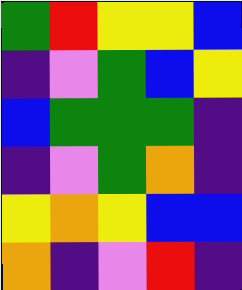[["green", "red", "yellow", "yellow", "blue"], ["indigo", "violet", "green", "blue", "yellow"], ["blue", "green", "green", "green", "indigo"], ["indigo", "violet", "green", "orange", "indigo"], ["yellow", "orange", "yellow", "blue", "blue"], ["orange", "indigo", "violet", "red", "indigo"]]